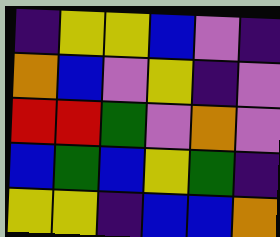[["indigo", "yellow", "yellow", "blue", "violet", "indigo"], ["orange", "blue", "violet", "yellow", "indigo", "violet"], ["red", "red", "green", "violet", "orange", "violet"], ["blue", "green", "blue", "yellow", "green", "indigo"], ["yellow", "yellow", "indigo", "blue", "blue", "orange"]]